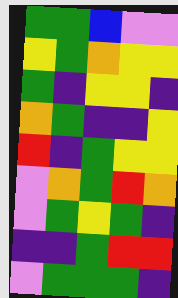[["green", "green", "blue", "violet", "violet"], ["yellow", "green", "orange", "yellow", "yellow"], ["green", "indigo", "yellow", "yellow", "indigo"], ["orange", "green", "indigo", "indigo", "yellow"], ["red", "indigo", "green", "yellow", "yellow"], ["violet", "orange", "green", "red", "orange"], ["violet", "green", "yellow", "green", "indigo"], ["indigo", "indigo", "green", "red", "red"], ["violet", "green", "green", "green", "indigo"]]